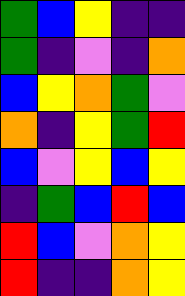[["green", "blue", "yellow", "indigo", "indigo"], ["green", "indigo", "violet", "indigo", "orange"], ["blue", "yellow", "orange", "green", "violet"], ["orange", "indigo", "yellow", "green", "red"], ["blue", "violet", "yellow", "blue", "yellow"], ["indigo", "green", "blue", "red", "blue"], ["red", "blue", "violet", "orange", "yellow"], ["red", "indigo", "indigo", "orange", "yellow"]]